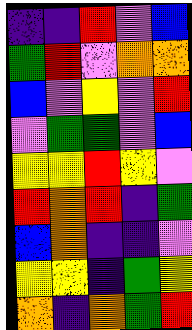[["indigo", "indigo", "red", "violet", "blue"], ["green", "red", "violet", "orange", "orange"], ["blue", "violet", "yellow", "violet", "red"], ["violet", "green", "green", "violet", "blue"], ["yellow", "yellow", "red", "yellow", "violet"], ["red", "orange", "red", "indigo", "green"], ["blue", "orange", "indigo", "indigo", "violet"], ["yellow", "yellow", "indigo", "green", "yellow"], ["orange", "indigo", "orange", "green", "red"]]